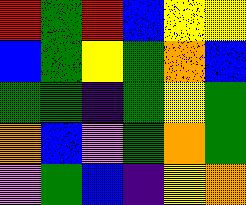[["red", "green", "red", "blue", "yellow", "yellow"], ["blue", "green", "yellow", "green", "orange", "blue"], ["green", "green", "indigo", "green", "yellow", "green"], ["orange", "blue", "violet", "green", "orange", "green"], ["violet", "green", "blue", "indigo", "yellow", "orange"]]